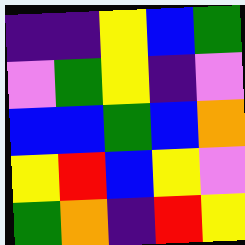[["indigo", "indigo", "yellow", "blue", "green"], ["violet", "green", "yellow", "indigo", "violet"], ["blue", "blue", "green", "blue", "orange"], ["yellow", "red", "blue", "yellow", "violet"], ["green", "orange", "indigo", "red", "yellow"]]